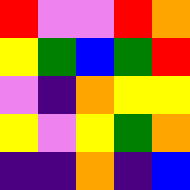[["red", "violet", "violet", "red", "orange"], ["yellow", "green", "blue", "green", "red"], ["violet", "indigo", "orange", "yellow", "yellow"], ["yellow", "violet", "yellow", "green", "orange"], ["indigo", "indigo", "orange", "indigo", "blue"]]